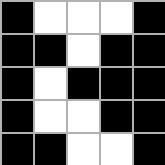[["black", "white", "white", "white", "black"], ["black", "black", "white", "black", "black"], ["black", "white", "black", "black", "black"], ["black", "white", "white", "black", "black"], ["black", "black", "white", "white", "black"]]